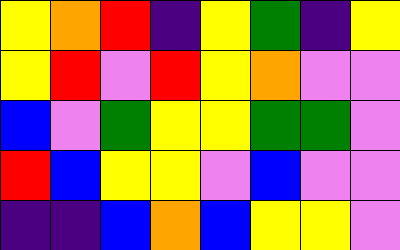[["yellow", "orange", "red", "indigo", "yellow", "green", "indigo", "yellow"], ["yellow", "red", "violet", "red", "yellow", "orange", "violet", "violet"], ["blue", "violet", "green", "yellow", "yellow", "green", "green", "violet"], ["red", "blue", "yellow", "yellow", "violet", "blue", "violet", "violet"], ["indigo", "indigo", "blue", "orange", "blue", "yellow", "yellow", "violet"]]